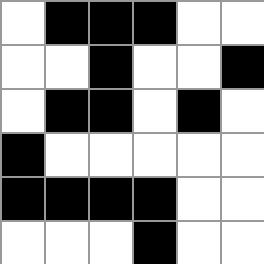[["white", "black", "black", "black", "white", "white"], ["white", "white", "black", "white", "white", "black"], ["white", "black", "black", "white", "black", "white"], ["black", "white", "white", "white", "white", "white"], ["black", "black", "black", "black", "white", "white"], ["white", "white", "white", "black", "white", "white"]]